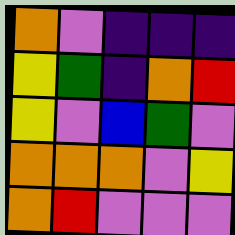[["orange", "violet", "indigo", "indigo", "indigo"], ["yellow", "green", "indigo", "orange", "red"], ["yellow", "violet", "blue", "green", "violet"], ["orange", "orange", "orange", "violet", "yellow"], ["orange", "red", "violet", "violet", "violet"]]